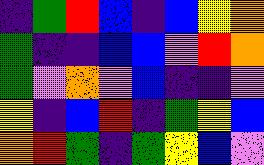[["indigo", "green", "red", "blue", "indigo", "blue", "yellow", "orange"], ["green", "indigo", "indigo", "blue", "blue", "violet", "red", "orange"], ["green", "violet", "orange", "violet", "blue", "indigo", "indigo", "violet"], ["yellow", "indigo", "blue", "red", "indigo", "green", "yellow", "blue"], ["orange", "red", "green", "indigo", "green", "yellow", "blue", "violet"]]